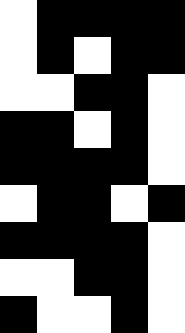[["white", "black", "black", "black", "black"], ["white", "black", "white", "black", "black"], ["white", "white", "black", "black", "white"], ["black", "black", "white", "black", "white"], ["black", "black", "black", "black", "white"], ["white", "black", "black", "white", "black"], ["black", "black", "black", "black", "white"], ["white", "white", "black", "black", "white"], ["black", "white", "white", "black", "white"]]